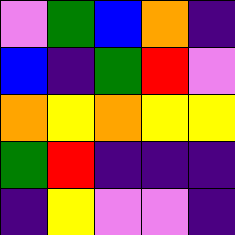[["violet", "green", "blue", "orange", "indigo"], ["blue", "indigo", "green", "red", "violet"], ["orange", "yellow", "orange", "yellow", "yellow"], ["green", "red", "indigo", "indigo", "indigo"], ["indigo", "yellow", "violet", "violet", "indigo"]]